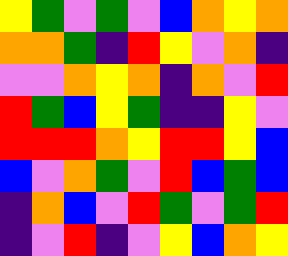[["yellow", "green", "violet", "green", "violet", "blue", "orange", "yellow", "orange"], ["orange", "orange", "green", "indigo", "red", "yellow", "violet", "orange", "indigo"], ["violet", "violet", "orange", "yellow", "orange", "indigo", "orange", "violet", "red"], ["red", "green", "blue", "yellow", "green", "indigo", "indigo", "yellow", "violet"], ["red", "red", "red", "orange", "yellow", "red", "red", "yellow", "blue"], ["blue", "violet", "orange", "green", "violet", "red", "blue", "green", "blue"], ["indigo", "orange", "blue", "violet", "red", "green", "violet", "green", "red"], ["indigo", "violet", "red", "indigo", "violet", "yellow", "blue", "orange", "yellow"]]